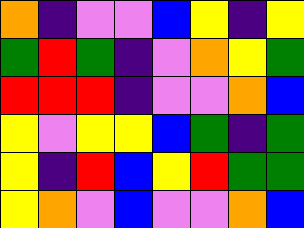[["orange", "indigo", "violet", "violet", "blue", "yellow", "indigo", "yellow"], ["green", "red", "green", "indigo", "violet", "orange", "yellow", "green"], ["red", "red", "red", "indigo", "violet", "violet", "orange", "blue"], ["yellow", "violet", "yellow", "yellow", "blue", "green", "indigo", "green"], ["yellow", "indigo", "red", "blue", "yellow", "red", "green", "green"], ["yellow", "orange", "violet", "blue", "violet", "violet", "orange", "blue"]]